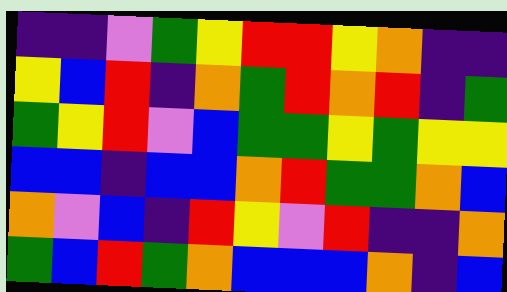[["indigo", "indigo", "violet", "green", "yellow", "red", "red", "yellow", "orange", "indigo", "indigo"], ["yellow", "blue", "red", "indigo", "orange", "green", "red", "orange", "red", "indigo", "green"], ["green", "yellow", "red", "violet", "blue", "green", "green", "yellow", "green", "yellow", "yellow"], ["blue", "blue", "indigo", "blue", "blue", "orange", "red", "green", "green", "orange", "blue"], ["orange", "violet", "blue", "indigo", "red", "yellow", "violet", "red", "indigo", "indigo", "orange"], ["green", "blue", "red", "green", "orange", "blue", "blue", "blue", "orange", "indigo", "blue"]]